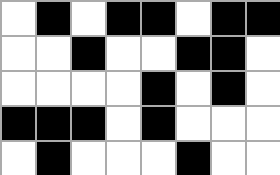[["white", "black", "white", "black", "black", "white", "black", "black"], ["white", "white", "black", "white", "white", "black", "black", "white"], ["white", "white", "white", "white", "black", "white", "black", "white"], ["black", "black", "black", "white", "black", "white", "white", "white"], ["white", "black", "white", "white", "white", "black", "white", "white"]]